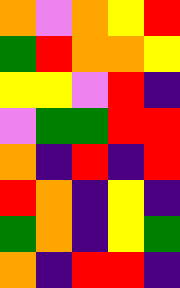[["orange", "violet", "orange", "yellow", "red"], ["green", "red", "orange", "orange", "yellow"], ["yellow", "yellow", "violet", "red", "indigo"], ["violet", "green", "green", "red", "red"], ["orange", "indigo", "red", "indigo", "red"], ["red", "orange", "indigo", "yellow", "indigo"], ["green", "orange", "indigo", "yellow", "green"], ["orange", "indigo", "red", "red", "indigo"]]